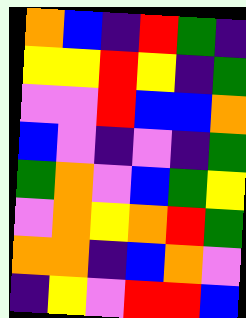[["orange", "blue", "indigo", "red", "green", "indigo"], ["yellow", "yellow", "red", "yellow", "indigo", "green"], ["violet", "violet", "red", "blue", "blue", "orange"], ["blue", "violet", "indigo", "violet", "indigo", "green"], ["green", "orange", "violet", "blue", "green", "yellow"], ["violet", "orange", "yellow", "orange", "red", "green"], ["orange", "orange", "indigo", "blue", "orange", "violet"], ["indigo", "yellow", "violet", "red", "red", "blue"]]